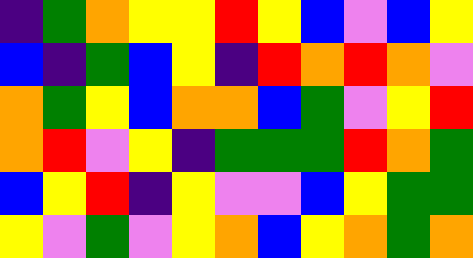[["indigo", "green", "orange", "yellow", "yellow", "red", "yellow", "blue", "violet", "blue", "yellow"], ["blue", "indigo", "green", "blue", "yellow", "indigo", "red", "orange", "red", "orange", "violet"], ["orange", "green", "yellow", "blue", "orange", "orange", "blue", "green", "violet", "yellow", "red"], ["orange", "red", "violet", "yellow", "indigo", "green", "green", "green", "red", "orange", "green"], ["blue", "yellow", "red", "indigo", "yellow", "violet", "violet", "blue", "yellow", "green", "green"], ["yellow", "violet", "green", "violet", "yellow", "orange", "blue", "yellow", "orange", "green", "orange"]]